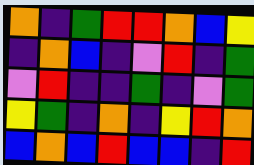[["orange", "indigo", "green", "red", "red", "orange", "blue", "yellow"], ["indigo", "orange", "blue", "indigo", "violet", "red", "indigo", "green"], ["violet", "red", "indigo", "indigo", "green", "indigo", "violet", "green"], ["yellow", "green", "indigo", "orange", "indigo", "yellow", "red", "orange"], ["blue", "orange", "blue", "red", "blue", "blue", "indigo", "red"]]